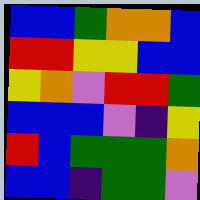[["blue", "blue", "green", "orange", "orange", "blue"], ["red", "red", "yellow", "yellow", "blue", "blue"], ["yellow", "orange", "violet", "red", "red", "green"], ["blue", "blue", "blue", "violet", "indigo", "yellow"], ["red", "blue", "green", "green", "green", "orange"], ["blue", "blue", "indigo", "green", "green", "violet"]]